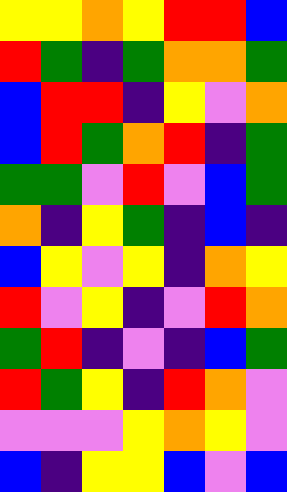[["yellow", "yellow", "orange", "yellow", "red", "red", "blue"], ["red", "green", "indigo", "green", "orange", "orange", "green"], ["blue", "red", "red", "indigo", "yellow", "violet", "orange"], ["blue", "red", "green", "orange", "red", "indigo", "green"], ["green", "green", "violet", "red", "violet", "blue", "green"], ["orange", "indigo", "yellow", "green", "indigo", "blue", "indigo"], ["blue", "yellow", "violet", "yellow", "indigo", "orange", "yellow"], ["red", "violet", "yellow", "indigo", "violet", "red", "orange"], ["green", "red", "indigo", "violet", "indigo", "blue", "green"], ["red", "green", "yellow", "indigo", "red", "orange", "violet"], ["violet", "violet", "violet", "yellow", "orange", "yellow", "violet"], ["blue", "indigo", "yellow", "yellow", "blue", "violet", "blue"]]